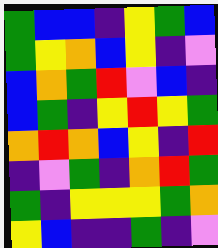[["green", "blue", "blue", "indigo", "yellow", "green", "blue"], ["green", "yellow", "orange", "blue", "yellow", "indigo", "violet"], ["blue", "orange", "green", "red", "violet", "blue", "indigo"], ["blue", "green", "indigo", "yellow", "red", "yellow", "green"], ["orange", "red", "orange", "blue", "yellow", "indigo", "red"], ["indigo", "violet", "green", "indigo", "orange", "red", "green"], ["green", "indigo", "yellow", "yellow", "yellow", "green", "orange"], ["yellow", "blue", "indigo", "indigo", "green", "indigo", "violet"]]